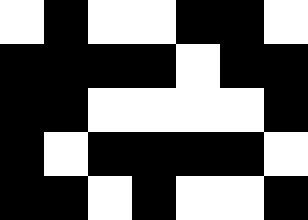[["white", "black", "white", "white", "black", "black", "white"], ["black", "black", "black", "black", "white", "black", "black"], ["black", "black", "white", "white", "white", "white", "black"], ["black", "white", "black", "black", "black", "black", "white"], ["black", "black", "white", "black", "white", "white", "black"]]